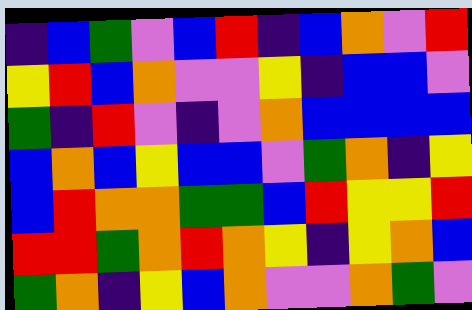[["indigo", "blue", "green", "violet", "blue", "red", "indigo", "blue", "orange", "violet", "red"], ["yellow", "red", "blue", "orange", "violet", "violet", "yellow", "indigo", "blue", "blue", "violet"], ["green", "indigo", "red", "violet", "indigo", "violet", "orange", "blue", "blue", "blue", "blue"], ["blue", "orange", "blue", "yellow", "blue", "blue", "violet", "green", "orange", "indigo", "yellow"], ["blue", "red", "orange", "orange", "green", "green", "blue", "red", "yellow", "yellow", "red"], ["red", "red", "green", "orange", "red", "orange", "yellow", "indigo", "yellow", "orange", "blue"], ["green", "orange", "indigo", "yellow", "blue", "orange", "violet", "violet", "orange", "green", "violet"]]